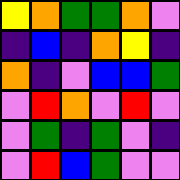[["yellow", "orange", "green", "green", "orange", "violet"], ["indigo", "blue", "indigo", "orange", "yellow", "indigo"], ["orange", "indigo", "violet", "blue", "blue", "green"], ["violet", "red", "orange", "violet", "red", "violet"], ["violet", "green", "indigo", "green", "violet", "indigo"], ["violet", "red", "blue", "green", "violet", "violet"]]